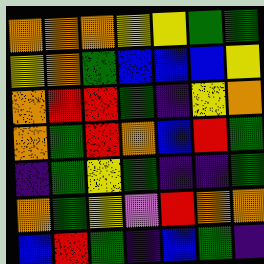[["orange", "orange", "orange", "yellow", "yellow", "green", "green"], ["yellow", "orange", "green", "blue", "blue", "blue", "yellow"], ["orange", "red", "red", "green", "indigo", "yellow", "orange"], ["orange", "green", "red", "orange", "blue", "red", "green"], ["indigo", "green", "yellow", "green", "indigo", "indigo", "green"], ["orange", "green", "yellow", "violet", "red", "orange", "orange"], ["blue", "red", "green", "indigo", "blue", "green", "indigo"]]